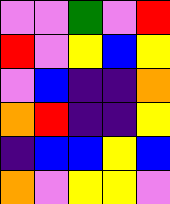[["violet", "violet", "green", "violet", "red"], ["red", "violet", "yellow", "blue", "yellow"], ["violet", "blue", "indigo", "indigo", "orange"], ["orange", "red", "indigo", "indigo", "yellow"], ["indigo", "blue", "blue", "yellow", "blue"], ["orange", "violet", "yellow", "yellow", "violet"]]